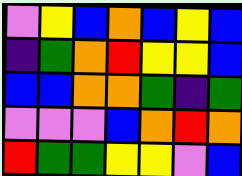[["violet", "yellow", "blue", "orange", "blue", "yellow", "blue"], ["indigo", "green", "orange", "red", "yellow", "yellow", "blue"], ["blue", "blue", "orange", "orange", "green", "indigo", "green"], ["violet", "violet", "violet", "blue", "orange", "red", "orange"], ["red", "green", "green", "yellow", "yellow", "violet", "blue"]]